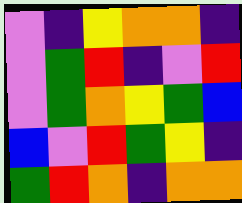[["violet", "indigo", "yellow", "orange", "orange", "indigo"], ["violet", "green", "red", "indigo", "violet", "red"], ["violet", "green", "orange", "yellow", "green", "blue"], ["blue", "violet", "red", "green", "yellow", "indigo"], ["green", "red", "orange", "indigo", "orange", "orange"]]